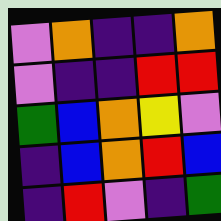[["violet", "orange", "indigo", "indigo", "orange"], ["violet", "indigo", "indigo", "red", "red"], ["green", "blue", "orange", "yellow", "violet"], ["indigo", "blue", "orange", "red", "blue"], ["indigo", "red", "violet", "indigo", "green"]]